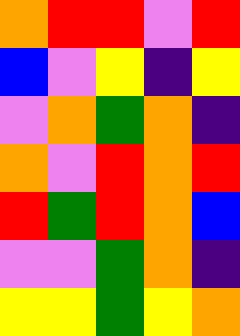[["orange", "red", "red", "violet", "red"], ["blue", "violet", "yellow", "indigo", "yellow"], ["violet", "orange", "green", "orange", "indigo"], ["orange", "violet", "red", "orange", "red"], ["red", "green", "red", "orange", "blue"], ["violet", "violet", "green", "orange", "indigo"], ["yellow", "yellow", "green", "yellow", "orange"]]